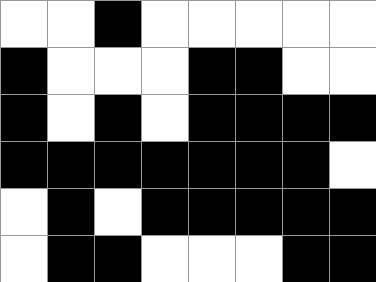[["white", "white", "black", "white", "white", "white", "white", "white"], ["black", "white", "white", "white", "black", "black", "white", "white"], ["black", "white", "black", "white", "black", "black", "black", "black"], ["black", "black", "black", "black", "black", "black", "black", "white"], ["white", "black", "white", "black", "black", "black", "black", "black"], ["white", "black", "black", "white", "white", "white", "black", "black"]]